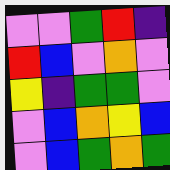[["violet", "violet", "green", "red", "indigo"], ["red", "blue", "violet", "orange", "violet"], ["yellow", "indigo", "green", "green", "violet"], ["violet", "blue", "orange", "yellow", "blue"], ["violet", "blue", "green", "orange", "green"]]